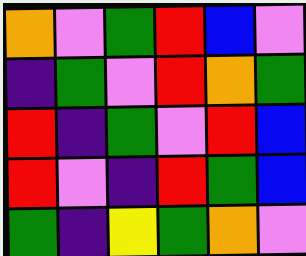[["orange", "violet", "green", "red", "blue", "violet"], ["indigo", "green", "violet", "red", "orange", "green"], ["red", "indigo", "green", "violet", "red", "blue"], ["red", "violet", "indigo", "red", "green", "blue"], ["green", "indigo", "yellow", "green", "orange", "violet"]]